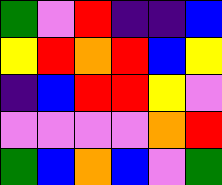[["green", "violet", "red", "indigo", "indigo", "blue"], ["yellow", "red", "orange", "red", "blue", "yellow"], ["indigo", "blue", "red", "red", "yellow", "violet"], ["violet", "violet", "violet", "violet", "orange", "red"], ["green", "blue", "orange", "blue", "violet", "green"]]